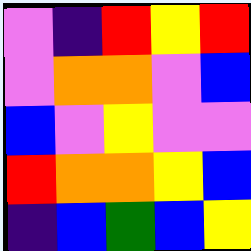[["violet", "indigo", "red", "yellow", "red"], ["violet", "orange", "orange", "violet", "blue"], ["blue", "violet", "yellow", "violet", "violet"], ["red", "orange", "orange", "yellow", "blue"], ["indigo", "blue", "green", "blue", "yellow"]]